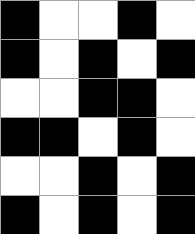[["black", "white", "white", "black", "white"], ["black", "white", "black", "white", "black"], ["white", "white", "black", "black", "white"], ["black", "black", "white", "black", "white"], ["white", "white", "black", "white", "black"], ["black", "white", "black", "white", "black"]]